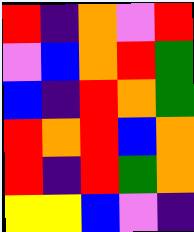[["red", "indigo", "orange", "violet", "red"], ["violet", "blue", "orange", "red", "green"], ["blue", "indigo", "red", "orange", "green"], ["red", "orange", "red", "blue", "orange"], ["red", "indigo", "red", "green", "orange"], ["yellow", "yellow", "blue", "violet", "indigo"]]